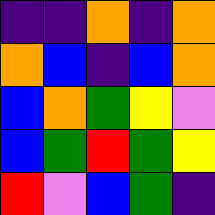[["indigo", "indigo", "orange", "indigo", "orange"], ["orange", "blue", "indigo", "blue", "orange"], ["blue", "orange", "green", "yellow", "violet"], ["blue", "green", "red", "green", "yellow"], ["red", "violet", "blue", "green", "indigo"]]